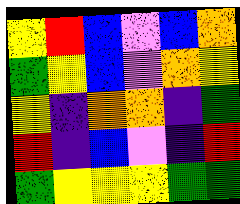[["yellow", "red", "blue", "violet", "blue", "orange"], ["green", "yellow", "blue", "violet", "orange", "yellow"], ["yellow", "indigo", "orange", "orange", "indigo", "green"], ["red", "indigo", "blue", "violet", "indigo", "red"], ["green", "yellow", "yellow", "yellow", "green", "green"]]